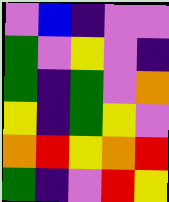[["violet", "blue", "indigo", "violet", "violet"], ["green", "violet", "yellow", "violet", "indigo"], ["green", "indigo", "green", "violet", "orange"], ["yellow", "indigo", "green", "yellow", "violet"], ["orange", "red", "yellow", "orange", "red"], ["green", "indigo", "violet", "red", "yellow"]]